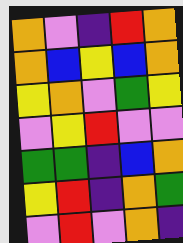[["orange", "violet", "indigo", "red", "orange"], ["orange", "blue", "yellow", "blue", "orange"], ["yellow", "orange", "violet", "green", "yellow"], ["violet", "yellow", "red", "violet", "violet"], ["green", "green", "indigo", "blue", "orange"], ["yellow", "red", "indigo", "orange", "green"], ["violet", "red", "violet", "orange", "indigo"]]